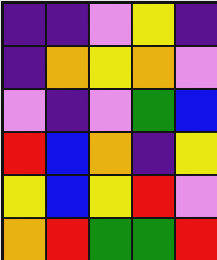[["indigo", "indigo", "violet", "yellow", "indigo"], ["indigo", "orange", "yellow", "orange", "violet"], ["violet", "indigo", "violet", "green", "blue"], ["red", "blue", "orange", "indigo", "yellow"], ["yellow", "blue", "yellow", "red", "violet"], ["orange", "red", "green", "green", "red"]]